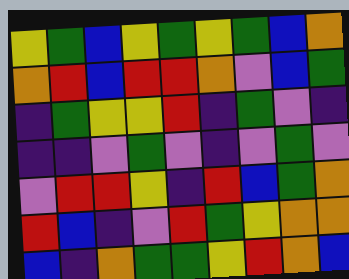[["yellow", "green", "blue", "yellow", "green", "yellow", "green", "blue", "orange"], ["orange", "red", "blue", "red", "red", "orange", "violet", "blue", "green"], ["indigo", "green", "yellow", "yellow", "red", "indigo", "green", "violet", "indigo"], ["indigo", "indigo", "violet", "green", "violet", "indigo", "violet", "green", "violet"], ["violet", "red", "red", "yellow", "indigo", "red", "blue", "green", "orange"], ["red", "blue", "indigo", "violet", "red", "green", "yellow", "orange", "orange"], ["blue", "indigo", "orange", "green", "green", "yellow", "red", "orange", "blue"]]